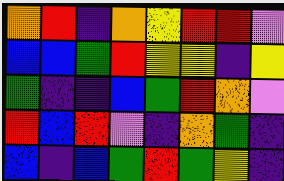[["orange", "red", "indigo", "orange", "yellow", "red", "red", "violet"], ["blue", "blue", "green", "red", "yellow", "yellow", "indigo", "yellow"], ["green", "indigo", "indigo", "blue", "green", "red", "orange", "violet"], ["red", "blue", "red", "violet", "indigo", "orange", "green", "indigo"], ["blue", "indigo", "blue", "green", "red", "green", "yellow", "indigo"]]